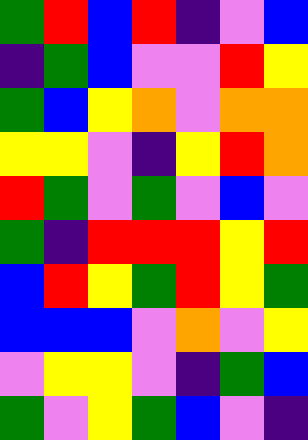[["green", "red", "blue", "red", "indigo", "violet", "blue"], ["indigo", "green", "blue", "violet", "violet", "red", "yellow"], ["green", "blue", "yellow", "orange", "violet", "orange", "orange"], ["yellow", "yellow", "violet", "indigo", "yellow", "red", "orange"], ["red", "green", "violet", "green", "violet", "blue", "violet"], ["green", "indigo", "red", "red", "red", "yellow", "red"], ["blue", "red", "yellow", "green", "red", "yellow", "green"], ["blue", "blue", "blue", "violet", "orange", "violet", "yellow"], ["violet", "yellow", "yellow", "violet", "indigo", "green", "blue"], ["green", "violet", "yellow", "green", "blue", "violet", "indigo"]]